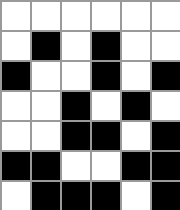[["white", "white", "white", "white", "white", "white"], ["white", "black", "white", "black", "white", "white"], ["black", "white", "white", "black", "white", "black"], ["white", "white", "black", "white", "black", "white"], ["white", "white", "black", "black", "white", "black"], ["black", "black", "white", "white", "black", "black"], ["white", "black", "black", "black", "white", "black"]]